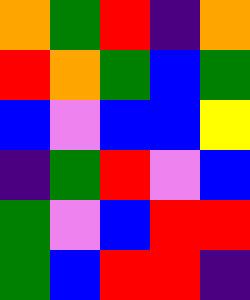[["orange", "green", "red", "indigo", "orange"], ["red", "orange", "green", "blue", "green"], ["blue", "violet", "blue", "blue", "yellow"], ["indigo", "green", "red", "violet", "blue"], ["green", "violet", "blue", "red", "red"], ["green", "blue", "red", "red", "indigo"]]